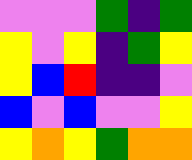[["violet", "violet", "violet", "green", "indigo", "green"], ["yellow", "violet", "yellow", "indigo", "green", "yellow"], ["yellow", "blue", "red", "indigo", "indigo", "violet"], ["blue", "violet", "blue", "violet", "violet", "yellow"], ["yellow", "orange", "yellow", "green", "orange", "orange"]]